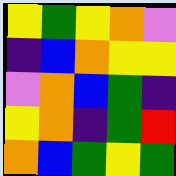[["yellow", "green", "yellow", "orange", "violet"], ["indigo", "blue", "orange", "yellow", "yellow"], ["violet", "orange", "blue", "green", "indigo"], ["yellow", "orange", "indigo", "green", "red"], ["orange", "blue", "green", "yellow", "green"]]